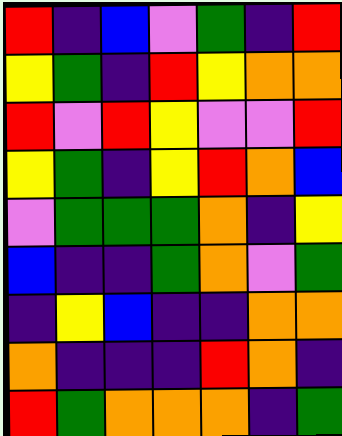[["red", "indigo", "blue", "violet", "green", "indigo", "red"], ["yellow", "green", "indigo", "red", "yellow", "orange", "orange"], ["red", "violet", "red", "yellow", "violet", "violet", "red"], ["yellow", "green", "indigo", "yellow", "red", "orange", "blue"], ["violet", "green", "green", "green", "orange", "indigo", "yellow"], ["blue", "indigo", "indigo", "green", "orange", "violet", "green"], ["indigo", "yellow", "blue", "indigo", "indigo", "orange", "orange"], ["orange", "indigo", "indigo", "indigo", "red", "orange", "indigo"], ["red", "green", "orange", "orange", "orange", "indigo", "green"]]